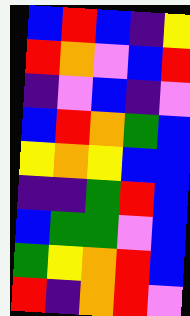[["blue", "red", "blue", "indigo", "yellow"], ["red", "orange", "violet", "blue", "red"], ["indigo", "violet", "blue", "indigo", "violet"], ["blue", "red", "orange", "green", "blue"], ["yellow", "orange", "yellow", "blue", "blue"], ["indigo", "indigo", "green", "red", "blue"], ["blue", "green", "green", "violet", "blue"], ["green", "yellow", "orange", "red", "blue"], ["red", "indigo", "orange", "red", "violet"]]